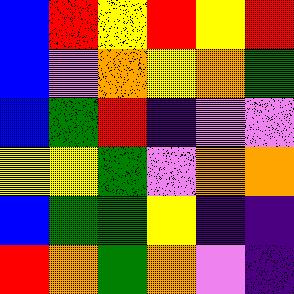[["blue", "red", "yellow", "red", "yellow", "red"], ["blue", "violet", "orange", "yellow", "orange", "green"], ["blue", "green", "red", "indigo", "violet", "violet"], ["yellow", "yellow", "green", "violet", "orange", "orange"], ["blue", "green", "green", "yellow", "indigo", "indigo"], ["red", "orange", "green", "orange", "violet", "indigo"]]